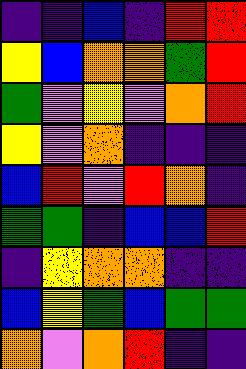[["indigo", "indigo", "blue", "indigo", "red", "red"], ["yellow", "blue", "orange", "orange", "green", "red"], ["green", "violet", "yellow", "violet", "orange", "red"], ["yellow", "violet", "orange", "indigo", "indigo", "indigo"], ["blue", "red", "violet", "red", "orange", "indigo"], ["green", "green", "indigo", "blue", "blue", "red"], ["indigo", "yellow", "orange", "orange", "indigo", "indigo"], ["blue", "yellow", "green", "blue", "green", "green"], ["orange", "violet", "orange", "red", "indigo", "indigo"]]